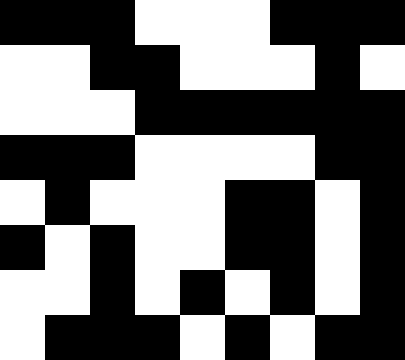[["black", "black", "black", "white", "white", "white", "black", "black", "black"], ["white", "white", "black", "black", "white", "white", "white", "black", "white"], ["white", "white", "white", "black", "black", "black", "black", "black", "black"], ["black", "black", "black", "white", "white", "white", "white", "black", "black"], ["white", "black", "white", "white", "white", "black", "black", "white", "black"], ["black", "white", "black", "white", "white", "black", "black", "white", "black"], ["white", "white", "black", "white", "black", "white", "black", "white", "black"], ["white", "black", "black", "black", "white", "black", "white", "black", "black"]]